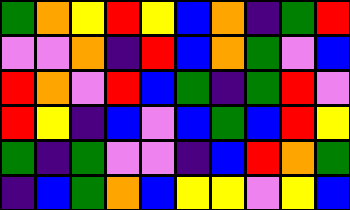[["green", "orange", "yellow", "red", "yellow", "blue", "orange", "indigo", "green", "red"], ["violet", "violet", "orange", "indigo", "red", "blue", "orange", "green", "violet", "blue"], ["red", "orange", "violet", "red", "blue", "green", "indigo", "green", "red", "violet"], ["red", "yellow", "indigo", "blue", "violet", "blue", "green", "blue", "red", "yellow"], ["green", "indigo", "green", "violet", "violet", "indigo", "blue", "red", "orange", "green"], ["indigo", "blue", "green", "orange", "blue", "yellow", "yellow", "violet", "yellow", "blue"]]